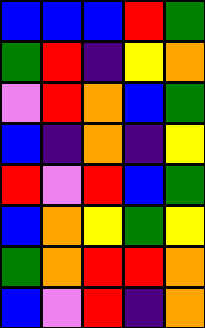[["blue", "blue", "blue", "red", "green"], ["green", "red", "indigo", "yellow", "orange"], ["violet", "red", "orange", "blue", "green"], ["blue", "indigo", "orange", "indigo", "yellow"], ["red", "violet", "red", "blue", "green"], ["blue", "orange", "yellow", "green", "yellow"], ["green", "orange", "red", "red", "orange"], ["blue", "violet", "red", "indigo", "orange"]]